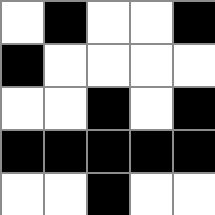[["white", "black", "white", "white", "black"], ["black", "white", "white", "white", "white"], ["white", "white", "black", "white", "black"], ["black", "black", "black", "black", "black"], ["white", "white", "black", "white", "white"]]